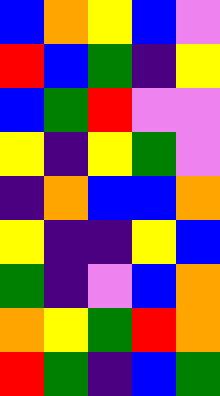[["blue", "orange", "yellow", "blue", "violet"], ["red", "blue", "green", "indigo", "yellow"], ["blue", "green", "red", "violet", "violet"], ["yellow", "indigo", "yellow", "green", "violet"], ["indigo", "orange", "blue", "blue", "orange"], ["yellow", "indigo", "indigo", "yellow", "blue"], ["green", "indigo", "violet", "blue", "orange"], ["orange", "yellow", "green", "red", "orange"], ["red", "green", "indigo", "blue", "green"]]